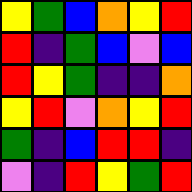[["yellow", "green", "blue", "orange", "yellow", "red"], ["red", "indigo", "green", "blue", "violet", "blue"], ["red", "yellow", "green", "indigo", "indigo", "orange"], ["yellow", "red", "violet", "orange", "yellow", "red"], ["green", "indigo", "blue", "red", "red", "indigo"], ["violet", "indigo", "red", "yellow", "green", "red"]]